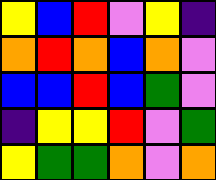[["yellow", "blue", "red", "violet", "yellow", "indigo"], ["orange", "red", "orange", "blue", "orange", "violet"], ["blue", "blue", "red", "blue", "green", "violet"], ["indigo", "yellow", "yellow", "red", "violet", "green"], ["yellow", "green", "green", "orange", "violet", "orange"]]